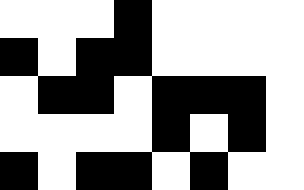[["white", "white", "white", "black", "white", "white", "white", "white"], ["black", "white", "black", "black", "white", "white", "white", "white"], ["white", "black", "black", "white", "black", "black", "black", "white"], ["white", "white", "white", "white", "black", "white", "black", "white"], ["black", "white", "black", "black", "white", "black", "white", "white"]]